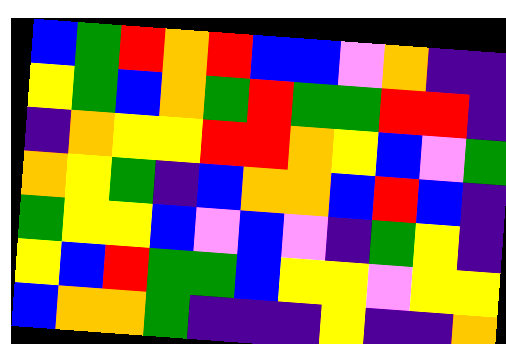[["blue", "green", "red", "orange", "red", "blue", "blue", "violet", "orange", "indigo", "indigo"], ["yellow", "green", "blue", "orange", "green", "red", "green", "green", "red", "red", "indigo"], ["indigo", "orange", "yellow", "yellow", "red", "red", "orange", "yellow", "blue", "violet", "green"], ["orange", "yellow", "green", "indigo", "blue", "orange", "orange", "blue", "red", "blue", "indigo"], ["green", "yellow", "yellow", "blue", "violet", "blue", "violet", "indigo", "green", "yellow", "indigo"], ["yellow", "blue", "red", "green", "green", "blue", "yellow", "yellow", "violet", "yellow", "yellow"], ["blue", "orange", "orange", "green", "indigo", "indigo", "indigo", "yellow", "indigo", "indigo", "orange"]]